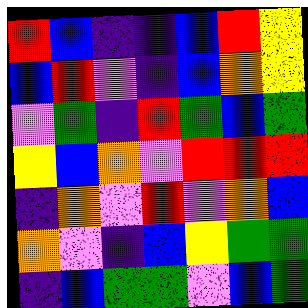[["red", "blue", "indigo", "indigo", "blue", "red", "yellow"], ["blue", "red", "violet", "indigo", "blue", "orange", "yellow"], ["violet", "green", "indigo", "red", "green", "blue", "green"], ["yellow", "blue", "orange", "violet", "red", "red", "red"], ["indigo", "orange", "violet", "red", "violet", "orange", "blue"], ["orange", "violet", "indigo", "blue", "yellow", "green", "green"], ["indigo", "blue", "green", "green", "violet", "blue", "green"]]